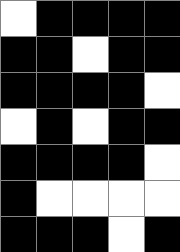[["white", "black", "black", "black", "black"], ["black", "black", "white", "black", "black"], ["black", "black", "black", "black", "white"], ["white", "black", "white", "black", "black"], ["black", "black", "black", "black", "white"], ["black", "white", "white", "white", "white"], ["black", "black", "black", "white", "black"]]